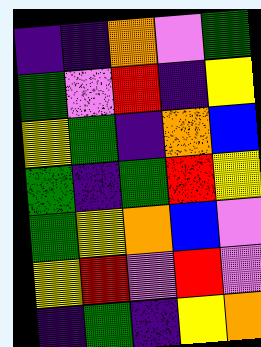[["indigo", "indigo", "orange", "violet", "green"], ["green", "violet", "red", "indigo", "yellow"], ["yellow", "green", "indigo", "orange", "blue"], ["green", "indigo", "green", "red", "yellow"], ["green", "yellow", "orange", "blue", "violet"], ["yellow", "red", "violet", "red", "violet"], ["indigo", "green", "indigo", "yellow", "orange"]]